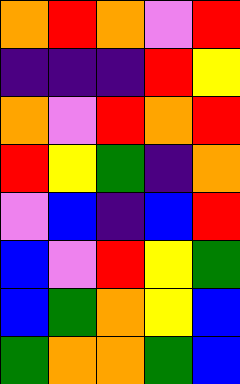[["orange", "red", "orange", "violet", "red"], ["indigo", "indigo", "indigo", "red", "yellow"], ["orange", "violet", "red", "orange", "red"], ["red", "yellow", "green", "indigo", "orange"], ["violet", "blue", "indigo", "blue", "red"], ["blue", "violet", "red", "yellow", "green"], ["blue", "green", "orange", "yellow", "blue"], ["green", "orange", "orange", "green", "blue"]]